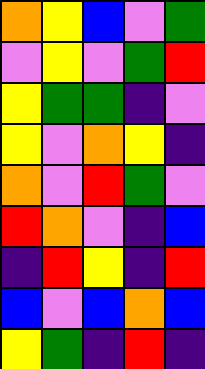[["orange", "yellow", "blue", "violet", "green"], ["violet", "yellow", "violet", "green", "red"], ["yellow", "green", "green", "indigo", "violet"], ["yellow", "violet", "orange", "yellow", "indigo"], ["orange", "violet", "red", "green", "violet"], ["red", "orange", "violet", "indigo", "blue"], ["indigo", "red", "yellow", "indigo", "red"], ["blue", "violet", "blue", "orange", "blue"], ["yellow", "green", "indigo", "red", "indigo"]]